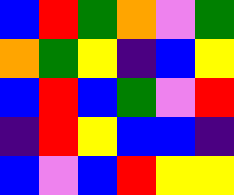[["blue", "red", "green", "orange", "violet", "green"], ["orange", "green", "yellow", "indigo", "blue", "yellow"], ["blue", "red", "blue", "green", "violet", "red"], ["indigo", "red", "yellow", "blue", "blue", "indigo"], ["blue", "violet", "blue", "red", "yellow", "yellow"]]